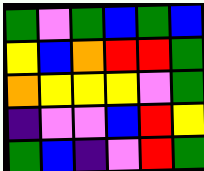[["green", "violet", "green", "blue", "green", "blue"], ["yellow", "blue", "orange", "red", "red", "green"], ["orange", "yellow", "yellow", "yellow", "violet", "green"], ["indigo", "violet", "violet", "blue", "red", "yellow"], ["green", "blue", "indigo", "violet", "red", "green"]]